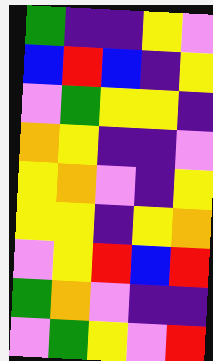[["green", "indigo", "indigo", "yellow", "violet"], ["blue", "red", "blue", "indigo", "yellow"], ["violet", "green", "yellow", "yellow", "indigo"], ["orange", "yellow", "indigo", "indigo", "violet"], ["yellow", "orange", "violet", "indigo", "yellow"], ["yellow", "yellow", "indigo", "yellow", "orange"], ["violet", "yellow", "red", "blue", "red"], ["green", "orange", "violet", "indigo", "indigo"], ["violet", "green", "yellow", "violet", "red"]]